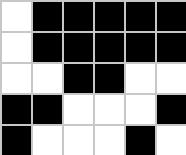[["white", "black", "black", "black", "black", "black"], ["white", "black", "black", "black", "black", "black"], ["white", "white", "black", "black", "white", "white"], ["black", "black", "white", "white", "white", "black"], ["black", "white", "white", "white", "black", "white"]]